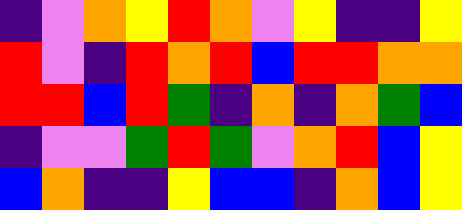[["indigo", "violet", "orange", "yellow", "red", "orange", "violet", "yellow", "indigo", "indigo", "yellow"], ["red", "violet", "indigo", "red", "orange", "red", "blue", "red", "red", "orange", "orange"], ["red", "red", "blue", "red", "green", "indigo", "orange", "indigo", "orange", "green", "blue"], ["indigo", "violet", "violet", "green", "red", "green", "violet", "orange", "red", "blue", "yellow"], ["blue", "orange", "indigo", "indigo", "yellow", "blue", "blue", "indigo", "orange", "blue", "yellow"]]